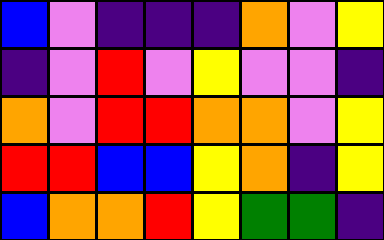[["blue", "violet", "indigo", "indigo", "indigo", "orange", "violet", "yellow"], ["indigo", "violet", "red", "violet", "yellow", "violet", "violet", "indigo"], ["orange", "violet", "red", "red", "orange", "orange", "violet", "yellow"], ["red", "red", "blue", "blue", "yellow", "orange", "indigo", "yellow"], ["blue", "orange", "orange", "red", "yellow", "green", "green", "indigo"]]